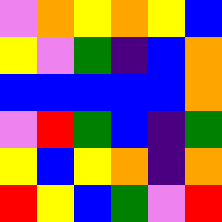[["violet", "orange", "yellow", "orange", "yellow", "blue"], ["yellow", "violet", "green", "indigo", "blue", "orange"], ["blue", "blue", "blue", "blue", "blue", "orange"], ["violet", "red", "green", "blue", "indigo", "green"], ["yellow", "blue", "yellow", "orange", "indigo", "orange"], ["red", "yellow", "blue", "green", "violet", "red"]]